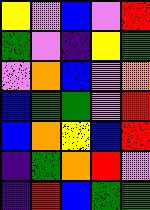[["yellow", "violet", "blue", "violet", "red"], ["green", "violet", "indigo", "yellow", "green"], ["violet", "orange", "blue", "violet", "orange"], ["blue", "green", "green", "violet", "red"], ["blue", "orange", "yellow", "blue", "red"], ["indigo", "green", "orange", "red", "violet"], ["indigo", "red", "blue", "green", "green"]]